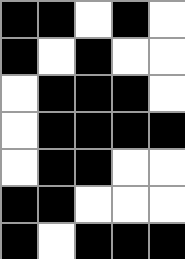[["black", "black", "white", "black", "white"], ["black", "white", "black", "white", "white"], ["white", "black", "black", "black", "white"], ["white", "black", "black", "black", "black"], ["white", "black", "black", "white", "white"], ["black", "black", "white", "white", "white"], ["black", "white", "black", "black", "black"]]